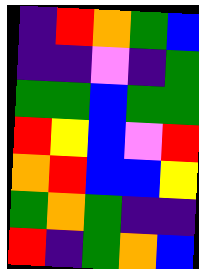[["indigo", "red", "orange", "green", "blue"], ["indigo", "indigo", "violet", "indigo", "green"], ["green", "green", "blue", "green", "green"], ["red", "yellow", "blue", "violet", "red"], ["orange", "red", "blue", "blue", "yellow"], ["green", "orange", "green", "indigo", "indigo"], ["red", "indigo", "green", "orange", "blue"]]